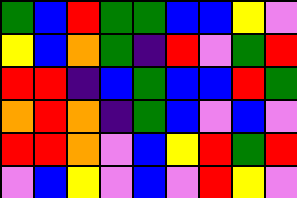[["green", "blue", "red", "green", "green", "blue", "blue", "yellow", "violet"], ["yellow", "blue", "orange", "green", "indigo", "red", "violet", "green", "red"], ["red", "red", "indigo", "blue", "green", "blue", "blue", "red", "green"], ["orange", "red", "orange", "indigo", "green", "blue", "violet", "blue", "violet"], ["red", "red", "orange", "violet", "blue", "yellow", "red", "green", "red"], ["violet", "blue", "yellow", "violet", "blue", "violet", "red", "yellow", "violet"]]